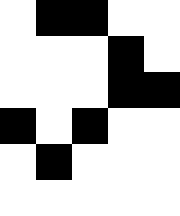[["white", "black", "black", "white", "white"], ["white", "white", "white", "black", "white"], ["white", "white", "white", "black", "black"], ["black", "white", "black", "white", "white"], ["white", "black", "white", "white", "white"], ["white", "white", "white", "white", "white"]]